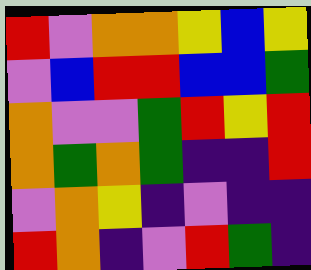[["red", "violet", "orange", "orange", "yellow", "blue", "yellow"], ["violet", "blue", "red", "red", "blue", "blue", "green"], ["orange", "violet", "violet", "green", "red", "yellow", "red"], ["orange", "green", "orange", "green", "indigo", "indigo", "red"], ["violet", "orange", "yellow", "indigo", "violet", "indigo", "indigo"], ["red", "orange", "indigo", "violet", "red", "green", "indigo"]]